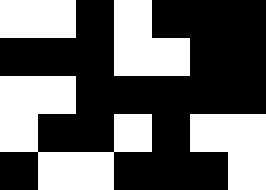[["white", "white", "black", "white", "black", "black", "black"], ["black", "black", "black", "white", "white", "black", "black"], ["white", "white", "black", "black", "black", "black", "black"], ["white", "black", "black", "white", "black", "white", "white"], ["black", "white", "white", "black", "black", "black", "white"]]